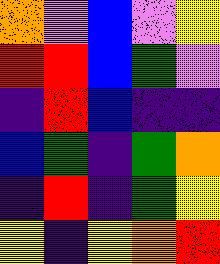[["orange", "violet", "blue", "violet", "yellow"], ["red", "red", "blue", "green", "violet"], ["indigo", "red", "blue", "indigo", "indigo"], ["blue", "green", "indigo", "green", "orange"], ["indigo", "red", "indigo", "green", "yellow"], ["yellow", "indigo", "yellow", "orange", "red"]]